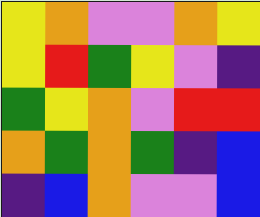[["yellow", "orange", "violet", "violet", "orange", "yellow"], ["yellow", "red", "green", "yellow", "violet", "indigo"], ["green", "yellow", "orange", "violet", "red", "red"], ["orange", "green", "orange", "green", "indigo", "blue"], ["indigo", "blue", "orange", "violet", "violet", "blue"]]